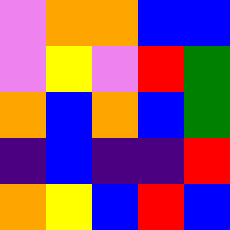[["violet", "orange", "orange", "blue", "blue"], ["violet", "yellow", "violet", "red", "green"], ["orange", "blue", "orange", "blue", "green"], ["indigo", "blue", "indigo", "indigo", "red"], ["orange", "yellow", "blue", "red", "blue"]]